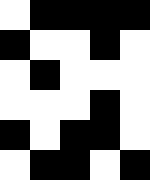[["white", "black", "black", "black", "black"], ["black", "white", "white", "black", "white"], ["white", "black", "white", "white", "white"], ["white", "white", "white", "black", "white"], ["black", "white", "black", "black", "white"], ["white", "black", "black", "white", "black"]]